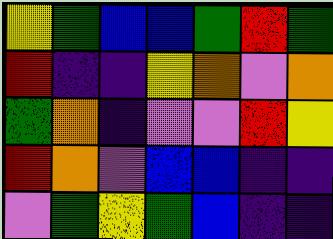[["yellow", "green", "blue", "blue", "green", "red", "green"], ["red", "indigo", "indigo", "yellow", "orange", "violet", "orange"], ["green", "orange", "indigo", "violet", "violet", "red", "yellow"], ["red", "orange", "violet", "blue", "blue", "indigo", "indigo"], ["violet", "green", "yellow", "green", "blue", "indigo", "indigo"]]